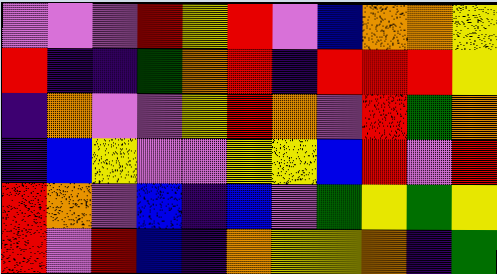[["violet", "violet", "violet", "red", "yellow", "red", "violet", "blue", "orange", "orange", "yellow"], ["red", "indigo", "indigo", "green", "orange", "red", "indigo", "red", "red", "red", "yellow"], ["indigo", "orange", "violet", "violet", "yellow", "red", "orange", "violet", "red", "green", "orange"], ["indigo", "blue", "yellow", "violet", "violet", "yellow", "yellow", "blue", "red", "violet", "red"], ["red", "orange", "violet", "blue", "indigo", "blue", "violet", "green", "yellow", "green", "yellow"], ["red", "violet", "red", "blue", "indigo", "orange", "yellow", "yellow", "orange", "indigo", "green"]]